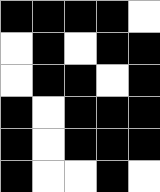[["black", "black", "black", "black", "white"], ["white", "black", "white", "black", "black"], ["white", "black", "black", "white", "black"], ["black", "white", "black", "black", "black"], ["black", "white", "black", "black", "black"], ["black", "white", "white", "black", "white"]]